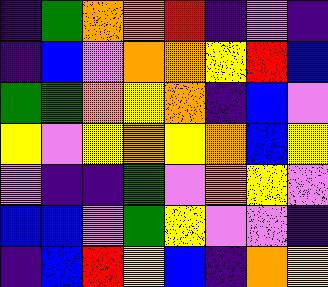[["indigo", "green", "orange", "orange", "red", "indigo", "violet", "indigo"], ["indigo", "blue", "violet", "orange", "orange", "yellow", "red", "blue"], ["green", "green", "orange", "yellow", "orange", "indigo", "blue", "violet"], ["yellow", "violet", "yellow", "orange", "yellow", "orange", "blue", "yellow"], ["violet", "indigo", "indigo", "green", "violet", "orange", "yellow", "violet"], ["blue", "blue", "violet", "green", "yellow", "violet", "violet", "indigo"], ["indigo", "blue", "red", "yellow", "blue", "indigo", "orange", "yellow"]]